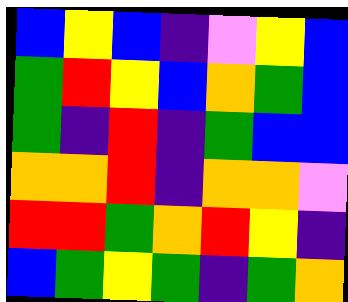[["blue", "yellow", "blue", "indigo", "violet", "yellow", "blue"], ["green", "red", "yellow", "blue", "orange", "green", "blue"], ["green", "indigo", "red", "indigo", "green", "blue", "blue"], ["orange", "orange", "red", "indigo", "orange", "orange", "violet"], ["red", "red", "green", "orange", "red", "yellow", "indigo"], ["blue", "green", "yellow", "green", "indigo", "green", "orange"]]